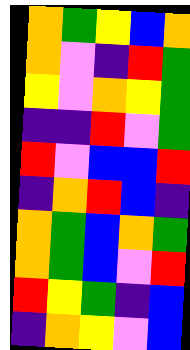[["orange", "green", "yellow", "blue", "orange"], ["orange", "violet", "indigo", "red", "green"], ["yellow", "violet", "orange", "yellow", "green"], ["indigo", "indigo", "red", "violet", "green"], ["red", "violet", "blue", "blue", "red"], ["indigo", "orange", "red", "blue", "indigo"], ["orange", "green", "blue", "orange", "green"], ["orange", "green", "blue", "violet", "red"], ["red", "yellow", "green", "indigo", "blue"], ["indigo", "orange", "yellow", "violet", "blue"]]